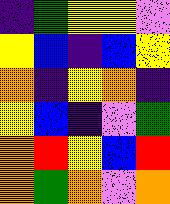[["indigo", "green", "yellow", "yellow", "violet"], ["yellow", "blue", "indigo", "blue", "yellow"], ["orange", "indigo", "yellow", "orange", "indigo"], ["yellow", "blue", "indigo", "violet", "green"], ["orange", "red", "yellow", "blue", "red"], ["orange", "green", "orange", "violet", "orange"]]